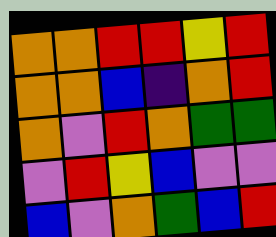[["orange", "orange", "red", "red", "yellow", "red"], ["orange", "orange", "blue", "indigo", "orange", "red"], ["orange", "violet", "red", "orange", "green", "green"], ["violet", "red", "yellow", "blue", "violet", "violet"], ["blue", "violet", "orange", "green", "blue", "red"]]